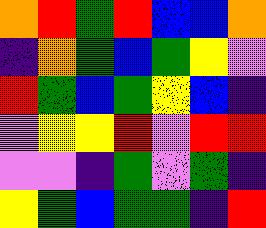[["orange", "red", "green", "red", "blue", "blue", "orange"], ["indigo", "orange", "green", "blue", "green", "yellow", "violet"], ["red", "green", "blue", "green", "yellow", "blue", "indigo"], ["violet", "yellow", "yellow", "red", "violet", "red", "red"], ["violet", "violet", "indigo", "green", "violet", "green", "indigo"], ["yellow", "green", "blue", "green", "green", "indigo", "red"]]